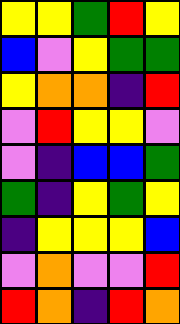[["yellow", "yellow", "green", "red", "yellow"], ["blue", "violet", "yellow", "green", "green"], ["yellow", "orange", "orange", "indigo", "red"], ["violet", "red", "yellow", "yellow", "violet"], ["violet", "indigo", "blue", "blue", "green"], ["green", "indigo", "yellow", "green", "yellow"], ["indigo", "yellow", "yellow", "yellow", "blue"], ["violet", "orange", "violet", "violet", "red"], ["red", "orange", "indigo", "red", "orange"]]